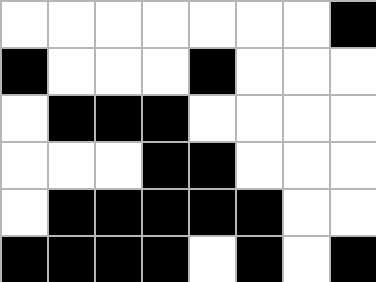[["white", "white", "white", "white", "white", "white", "white", "black"], ["black", "white", "white", "white", "black", "white", "white", "white"], ["white", "black", "black", "black", "white", "white", "white", "white"], ["white", "white", "white", "black", "black", "white", "white", "white"], ["white", "black", "black", "black", "black", "black", "white", "white"], ["black", "black", "black", "black", "white", "black", "white", "black"]]